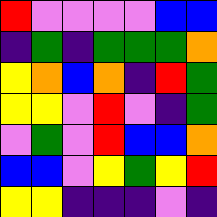[["red", "violet", "violet", "violet", "violet", "blue", "blue"], ["indigo", "green", "indigo", "green", "green", "green", "orange"], ["yellow", "orange", "blue", "orange", "indigo", "red", "green"], ["yellow", "yellow", "violet", "red", "violet", "indigo", "green"], ["violet", "green", "violet", "red", "blue", "blue", "orange"], ["blue", "blue", "violet", "yellow", "green", "yellow", "red"], ["yellow", "yellow", "indigo", "indigo", "indigo", "violet", "indigo"]]